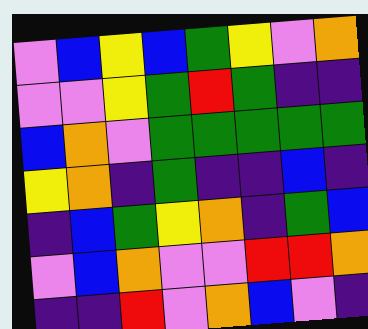[["violet", "blue", "yellow", "blue", "green", "yellow", "violet", "orange"], ["violet", "violet", "yellow", "green", "red", "green", "indigo", "indigo"], ["blue", "orange", "violet", "green", "green", "green", "green", "green"], ["yellow", "orange", "indigo", "green", "indigo", "indigo", "blue", "indigo"], ["indigo", "blue", "green", "yellow", "orange", "indigo", "green", "blue"], ["violet", "blue", "orange", "violet", "violet", "red", "red", "orange"], ["indigo", "indigo", "red", "violet", "orange", "blue", "violet", "indigo"]]